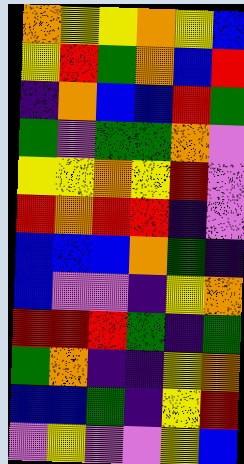[["orange", "yellow", "yellow", "orange", "yellow", "blue"], ["yellow", "red", "green", "orange", "blue", "red"], ["indigo", "orange", "blue", "blue", "red", "green"], ["green", "violet", "green", "green", "orange", "violet"], ["yellow", "yellow", "orange", "yellow", "red", "violet"], ["red", "orange", "red", "red", "indigo", "violet"], ["blue", "blue", "blue", "orange", "green", "indigo"], ["blue", "violet", "violet", "indigo", "yellow", "orange"], ["red", "red", "red", "green", "indigo", "green"], ["green", "orange", "indigo", "indigo", "yellow", "orange"], ["blue", "blue", "green", "indigo", "yellow", "red"], ["violet", "yellow", "violet", "violet", "yellow", "blue"]]